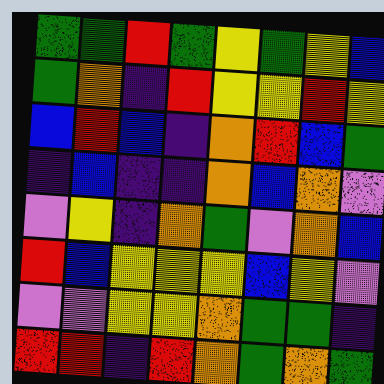[["green", "green", "red", "green", "yellow", "green", "yellow", "blue"], ["green", "orange", "indigo", "red", "yellow", "yellow", "red", "yellow"], ["blue", "red", "blue", "indigo", "orange", "red", "blue", "green"], ["indigo", "blue", "indigo", "indigo", "orange", "blue", "orange", "violet"], ["violet", "yellow", "indigo", "orange", "green", "violet", "orange", "blue"], ["red", "blue", "yellow", "yellow", "yellow", "blue", "yellow", "violet"], ["violet", "violet", "yellow", "yellow", "orange", "green", "green", "indigo"], ["red", "red", "indigo", "red", "orange", "green", "orange", "green"]]